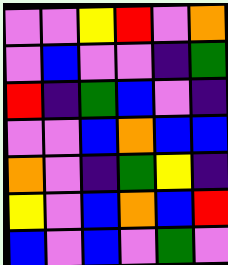[["violet", "violet", "yellow", "red", "violet", "orange"], ["violet", "blue", "violet", "violet", "indigo", "green"], ["red", "indigo", "green", "blue", "violet", "indigo"], ["violet", "violet", "blue", "orange", "blue", "blue"], ["orange", "violet", "indigo", "green", "yellow", "indigo"], ["yellow", "violet", "blue", "orange", "blue", "red"], ["blue", "violet", "blue", "violet", "green", "violet"]]